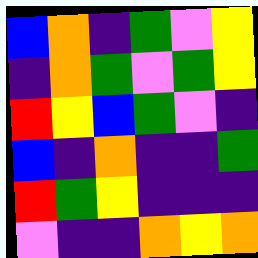[["blue", "orange", "indigo", "green", "violet", "yellow"], ["indigo", "orange", "green", "violet", "green", "yellow"], ["red", "yellow", "blue", "green", "violet", "indigo"], ["blue", "indigo", "orange", "indigo", "indigo", "green"], ["red", "green", "yellow", "indigo", "indigo", "indigo"], ["violet", "indigo", "indigo", "orange", "yellow", "orange"]]